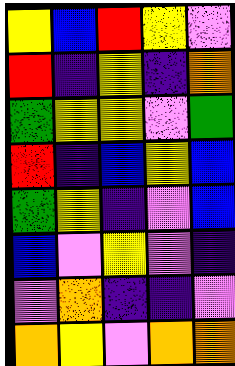[["yellow", "blue", "red", "yellow", "violet"], ["red", "indigo", "yellow", "indigo", "orange"], ["green", "yellow", "yellow", "violet", "green"], ["red", "indigo", "blue", "yellow", "blue"], ["green", "yellow", "indigo", "violet", "blue"], ["blue", "violet", "yellow", "violet", "indigo"], ["violet", "orange", "indigo", "indigo", "violet"], ["orange", "yellow", "violet", "orange", "orange"]]